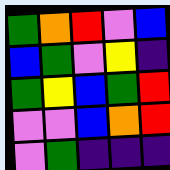[["green", "orange", "red", "violet", "blue"], ["blue", "green", "violet", "yellow", "indigo"], ["green", "yellow", "blue", "green", "red"], ["violet", "violet", "blue", "orange", "red"], ["violet", "green", "indigo", "indigo", "indigo"]]